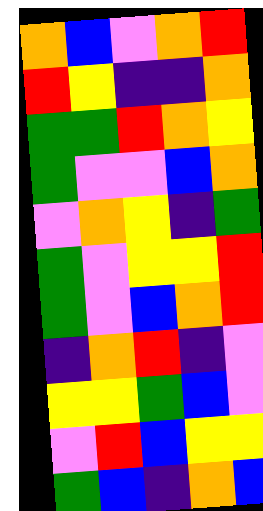[["orange", "blue", "violet", "orange", "red"], ["red", "yellow", "indigo", "indigo", "orange"], ["green", "green", "red", "orange", "yellow"], ["green", "violet", "violet", "blue", "orange"], ["violet", "orange", "yellow", "indigo", "green"], ["green", "violet", "yellow", "yellow", "red"], ["green", "violet", "blue", "orange", "red"], ["indigo", "orange", "red", "indigo", "violet"], ["yellow", "yellow", "green", "blue", "violet"], ["violet", "red", "blue", "yellow", "yellow"], ["green", "blue", "indigo", "orange", "blue"]]